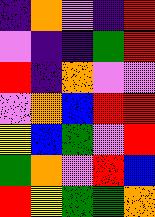[["indigo", "orange", "violet", "indigo", "red"], ["violet", "indigo", "indigo", "green", "red"], ["red", "indigo", "orange", "violet", "violet"], ["violet", "orange", "blue", "red", "red"], ["yellow", "blue", "green", "violet", "red"], ["green", "orange", "violet", "red", "blue"], ["red", "yellow", "green", "green", "orange"]]